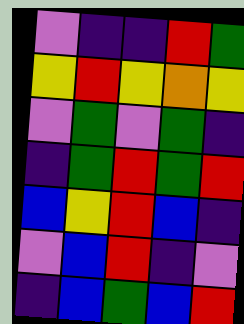[["violet", "indigo", "indigo", "red", "green"], ["yellow", "red", "yellow", "orange", "yellow"], ["violet", "green", "violet", "green", "indigo"], ["indigo", "green", "red", "green", "red"], ["blue", "yellow", "red", "blue", "indigo"], ["violet", "blue", "red", "indigo", "violet"], ["indigo", "blue", "green", "blue", "red"]]